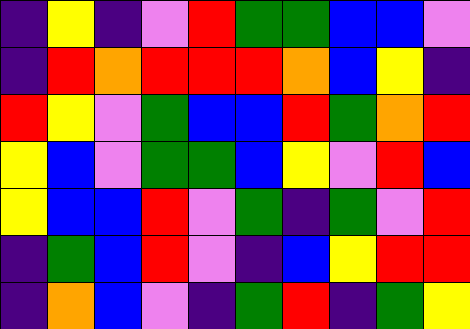[["indigo", "yellow", "indigo", "violet", "red", "green", "green", "blue", "blue", "violet"], ["indigo", "red", "orange", "red", "red", "red", "orange", "blue", "yellow", "indigo"], ["red", "yellow", "violet", "green", "blue", "blue", "red", "green", "orange", "red"], ["yellow", "blue", "violet", "green", "green", "blue", "yellow", "violet", "red", "blue"], ["yellow", "blue", "blue", "red", "violet", "green", "indigo", "green", "violet", "red"], ["indigo", "green", "blue", "red", "violet", "indigo", "blue", "yellow", "red", "red"], ["indigo", "orange", "blue", "violet", "indigo", "green", "red", "indigo", "green", "yellow"]]